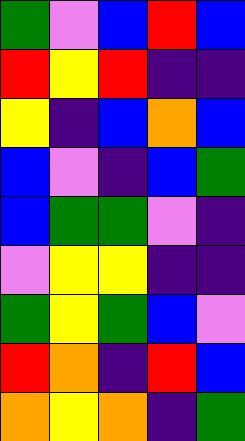[["green", "violet", "blue", "red", "blue"], ["red", "yellow", "red", "indigo", "indigo"], ["yellow", "indigo", "blue", "orange", "blue"], ["blue", "violet", "indigo", "blue", "green"], ["blue", "green", "green", "violet", "indigo"], ["violet", "yellow", "yellow", "indigo", "indigo"], ["green", "yellow", "green", "blue", "violet"], ["red", "orange", "indigo", "red", "blue"], ["orange", "yellow", "orange", "indigo", "green"]]